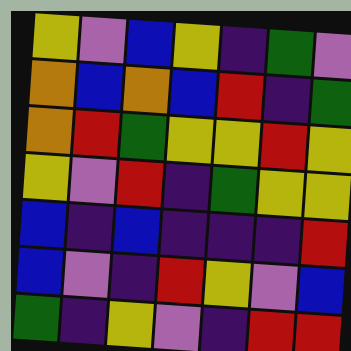[["yellow", "violet", "blue", "yellow", "indigo", "green", "violet"], ["orange", "blue", "orange", "blue", "red", "indigo", "green"], ["orange", "red", "green", "yellow", "yellow", "red", "yellow"], ["yellow", "violet", "red", "indigo", "green", "yellow", "yellow"], ["blue", "indigo", "blue", "indigo", "indigo", "indigo", "red"], ["blue", "violet", "indigo", "red", "yellow", "violet", "blue"], ["green", "indigo", "yellow", "violet", "indigo", "red", "red"]]